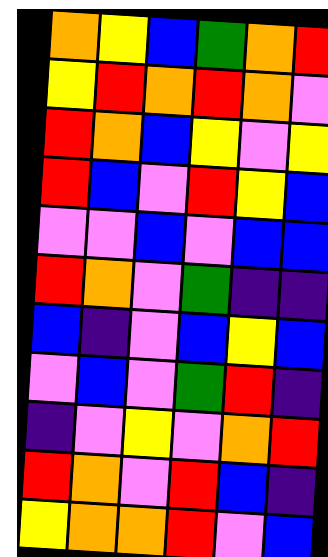[["orange", "yellow", "blue", "green", "orange", "red"], ["yellow", "red", "orange", "red", "orange", "violet"], ["red", "orange", "blue", "yellow", "violet", "yellow"], ["red", "blue", "violet", "red", "yellow", "blue"], ["violet", "violet", "blue", "violet", "blue", "blue"], ["red", "orange", "violet", "green", "indigo", "indigo"], ["blue", "indigo", "violet", "blue", "yellow", "blue"], ["violet", "blue", "violet", "green", "red", "indigo"], ["indigo", "violet", "yellow", "violet", "orange", "red"], ["red", "orange", "violet", "red", "blue", "indigo"], ["yellow", "orange", "orange", "red", "violet", "blue"]]